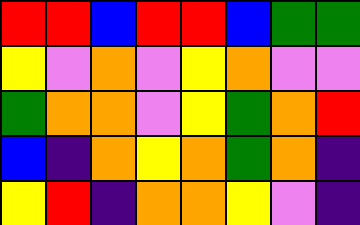[["red", "red", "blue", "red", "red", "blue", "green", "green"], ["yellow", "violet", "orange", "violet", "yellow", "orange", "violet", "violet"], ["green", "orange", "orange", "violet", "yellow", "green", "orange", "red"], ["blue", "indigo", "orange", "yellow", "orange", "green", "orange", "indigo"], ["yellow", "red", "indigo", "orange", "orange", "yellow", "violet", "indigo"]]